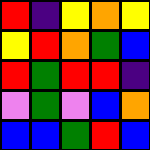[["red", "indigo", "yellow", "orange", "yellow"], ["yellow", "red", "orange", "green", "blue"], ["red", "green", "red", "red", "indigo"], ["violet", "green", "violet", "blue", "orange"], ["blue", "blue", "green", "red", "blue"]]